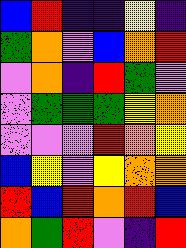[["blue", "red", "indigo", "indigo", "yellow", "indigo"], ["green", "orange", "violet", "blue", "orange", "red"], ["violet", "orange", "indigo", "red", "green", "violet"], ["violet", "green", "green", "green", "yellow", "orange"], ["violet", "violet", "violet", "red", "orange", "yellow"], ["blue", "yellow", "violet", "yellow", "orange", "orange"], ["red", "blue", "red", "orange", "red", "blue"], ["orange", "green", "red", "violet", "indigo", "red"]]